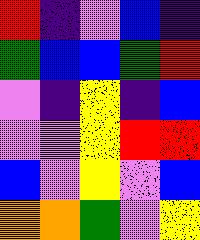[["red", "indigo", "violet", "blue", "indigo"], ["green", "blue", "blue", "green", "red"], ["violet", "indigo", "yellow", "indigo", "blue"], ["violet", "violet", "yellow", "red", "red"], ["blue", "violet", "yellow", "violet", "blue"], ["orange", "orange", "green", "violet", "yellow"]]